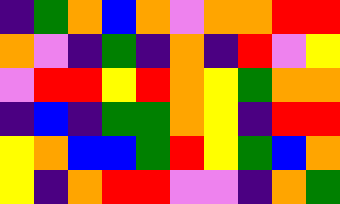[["indigo", "green", "orange", "blue", "orange", "violet", "orange", "orange", "red", "red"], ["orange", "violet", "indigo", "green", "indigo", "orange", "indigo", "red", "violet", "yellow"], ["violet", "red", "red", "yellow", "red", "orange", "yellow", "green", "orange", "orange"], ["indigo", "blue", "indigo", "green", "green", "orange", "yellow", "indigo", "red", "red"], ["yellow", "orange", "blue", "blue", "green", "red", "yellow", "green", "blue", "orange"], ["yellow", "indigo", "orange", "red", "red", "violet", "violet", "indigo", "orange", "green"]]